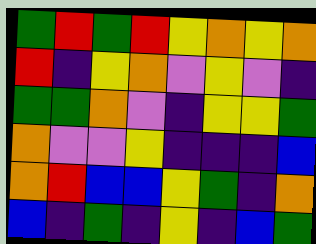[["green", "red", "green", "red", "yellow", "orange", "yellow", "orange"], ["red", "indigo", "yellow", "orange", "violet", "yellow", "violet", "indigo"], ["green", "green", "orange", "violet", "indigo", "yellow", "yellow", "green"], ["orange", "violet", "violet", "yellow", "indigo", "indigo", "indigo", "blue"], ["orange", "red", "blue", "blue", "yellow", "green", "indigo", "orange"], ["blue", "indigo", "green", "indigo", "yellow", "indigo", "blue", "green"]]